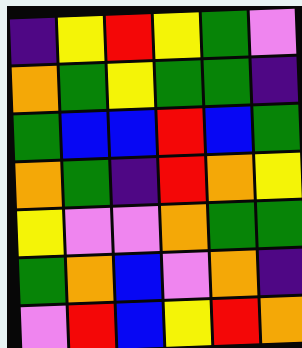[["indigo", "yellow", "red", "yellow", "green", "violet"], ["orange", "green", "yellow", "green", "green", "indigo"], ["green", "blue", "blue", "red", "blue", "green"], ["orange", "green", "indigo", "red", "orange", "yellow"], ["yellow", "violet", "violet", "orange", "green", "green"], ["green", "orange", "blue", "violet", "orange", "indigo"], ["violet", "red", "blue", "yellow", "red", "orange"]]